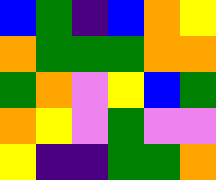[["blue", "green", "indigo", "blue", "orange", "yellow"], ["orange", "green", "green", "green", "orange", "orange"], ["green", "orange", "violet", "yellow", "blue", "green"], ["orange", "yellow", "violet", "green", "violet", "violet"], ["yellow", "indigo", "indigo", "green", "green", "orange"]]